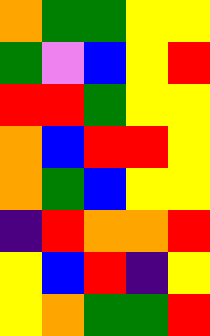[["orange", "green", "green", "yellow", "yellow"], ["green", "violet", "blue", "yellow", "red"], ["red", "red", "green", "yellow", "yellow"], ["orange", "blue", "red", "red", "yellow"], ["orange", "green", "blue", "yellow", "yellow"], ["indigo", "red", "orange", "orange", "red"], ["yellow", "blue", "red", "indigo", "yellow"], ["yellow", "orange", "green", "green", "red"]]